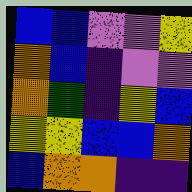[["blue", "blue", "violet", "violet", "yellow"], ["orange", "blue", "indigo", "violet", "violet"], ["orange", "green", "indigo", "yellow", "blue"], ["yellow", "yellow", "blue", "blue", "orange"], ["blue", "orange", "orange", "indigo", "indigo"]]